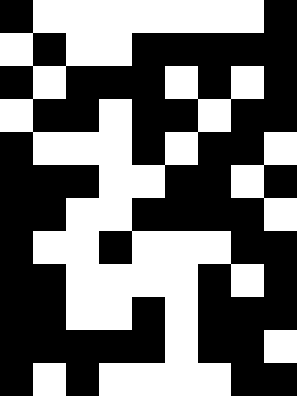[["black", "white", "white", "white", "white", "white", "white", "white", "black"], ["white", "black", "white", "white", "black", "black", "black", "black", "black"], ["black", "white", "black", "black", "black", "white", "black", "white", "black"], ["white", "black", "black", "white", "black", "black", "white", "black", "black"], ["black", "white", "white", "white", "black", "white", "black", "black", "white"], ["black", "black", "black", "white", "white", "black", "black", "white", "black"], ["black", "black", "white", "white", "black", "black", "black", "black", "white"], ["black", "white", "white", "black", "white", "white", "white", "black", "black"], ["black", "black", "white", "white", "white", "white", "black", "white", "black"], ["black", "black", "white", "white", "black", "white", "black", "black", "black"], ["black", "black", "black", "black", "black", "white", "black", "black", "white"], ["black", "white", "black", "white", "white", "white", "white", "black", "black"]]